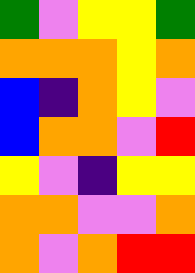[["green", "violet", "yellow", "yellow", "green"], ["orange", "orange", "orange", "yellow", "orange"], ["blue", "indigo", "orange", "yellow", "violet"], ["blue", "orange", "orange", "violet", "red"], ["yellow", "violet", "indigo", "yellow", "yellow"], ["orange", "orange", "violet", "violet", "orange"], ["orange", "violet", "orange", "red", "red"]]